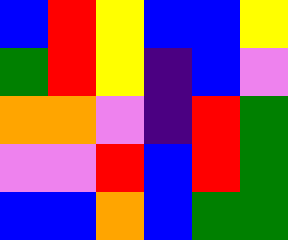[["blue", "red", "yellow", "blue", "blue", "yellow"], ["green", "red", "yellow", "indigo", "blue", "violet"], ["orange", "orange", "violet", "indigo", "red", "green"], ["violet", "violet", "red", "blue", "red", "green"], ["blue", "blue", "orange", "blue", "green", "green"]]